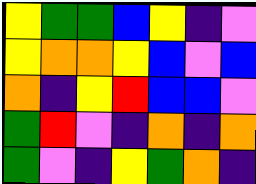[["yellow", "green", "green", "blue", "yellow", "indigo", "violet"], ["yellow", "orange", "orange", "yellow", "blue", "violet", "blue"], ["orange", "indigo", "yellow", "red", "blue", "blue", "violet"], ["green", "red", "violet", "indigo", "orange", "indigo", "orange"], ["green", "violet", "indigo", "yellow", "green", "orange", "indigo"]]